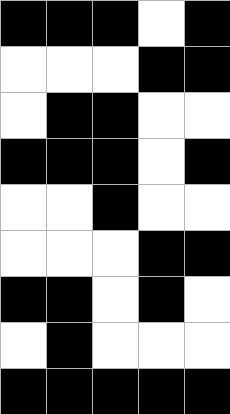[["black", "black", "black", "white", "black"], ["white", "white", "white", "black", "black"], ["white", "black", "black", "white", "white"], ["black", "black", "black", "white", "black"], ["white", "white", "black", "white", "white"], ["white", "white", "white", "black", "black"], ["black", "black", "white", "black", "white"], ["white", "black", "white", "white", "white"], ["black", "black", "black", "black", "black"]]